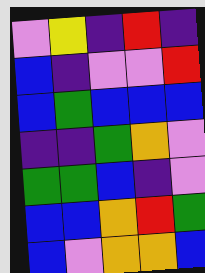[["violet", "yellow", "indigo", "red", "indigo"], ["blue", "indigo", "violet", "violet", "red"], ["blue", "green", "blue", "blue", "blue"], ["indigo", "indigo", "green", "orange", "violet"], ["green", "green", "blue", "indigo", "violet"], ["blue", "blue", "orange", "red", "green"], ["blue", "violet", "orange", "orange", "blue"]]